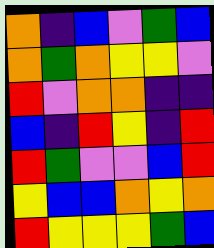[["orange", "indigo", "blue", "violet", "green", "blue"], ["orange", "green", "orange", "yellow", "yellow", "violet"], ["red", "violet", "orange", "orange", "indigo", "indigo"], ["blue", "indigo", "red", "yellow", "indigo", "red"], ["red", "green", "violet", "violet", "blue", "red"], ["yellow", "blue", "blue", "orange", "yellow", "orange"], ["red", "yellow", "yellow", "yellow", "green", "blue"]]